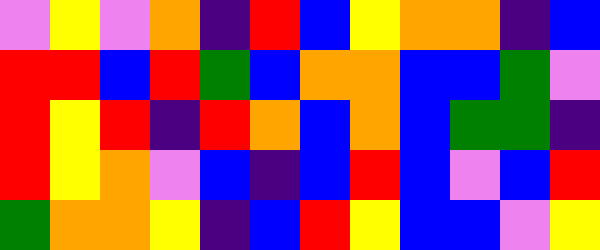[["violet", "yellow", "violet", "orange", "indigo", "red", "blue", "yellow", "orange", "orange", "indigo", "blue"], ["red", "red", "blue", "red", "green", "blue", "orange", "orange", "blue", "blue", "green", "violet"], ["red", "yellow", "red", "indigo", "red", "orange", "blue", "orange", "blue", "green", "green", "indigo"], ["red", "yellow", "orange", "violet", "blue", "indigo", "blue", "red", "blue", "violet", "blue", "red"], ["green", "orange", "orange", "yellow", "indigo", "blue", "red", "yellow", "blue", "blue", "violet", "yellow"]]